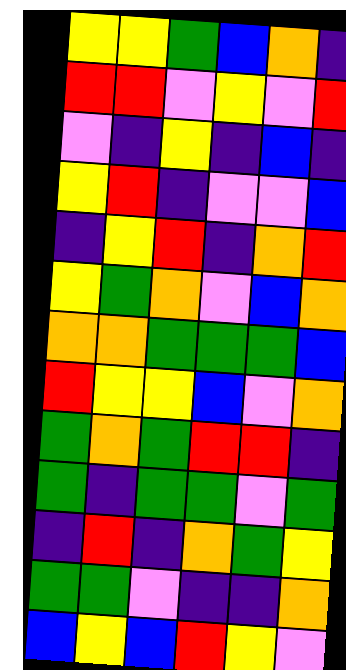[["yellow", "yellow", "green", "blue", "orange", "indigo"], ["red", "red", "violet", "yellow", "violet", "red"], ["violet", "indigo", "yellow", "indigo", "blue", "indigo"], ["yellow", "red", "indigo", "violet", "violet", "blue"], ["indigo", "yellow", "red", "indigo", "orange", "red"], ["yellow", "green", "orange", "violet", "blue", "orange"], ["orange", "orange", "green", "green", "green", "blue"], ["red", "yellow", "yellow", "blue", "violet", "orange"], ["green", "orange", "green", "red", "red", "indigo"], ["green", "indigo", "green", "green", "violet", "green"], ["indigo", "red", "indigo", "orange", "green", "yellow"], ["green", "green", "violet", "indigo", "indigo", "orange"], ["blue", "yellow", "blue", "red", "yellow", "violet"]]